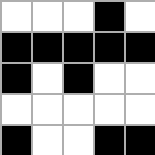[["white", "white", "white", "black", "white"], ["black", "black", "black", "black", "black"], ["black", "white", "black", "white", "white"], ["white", "white", "white", "white", "white"], ["black", "white", "white", "black", "black"]]